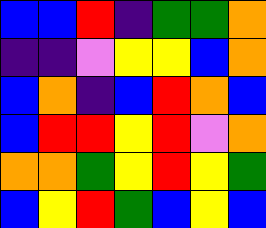[["blue", "blue", "red", "indigo", "green", "green", "orange"], ["indigo", "indigo", "violet", "yellow", "yellow", "blue", "orange"], ["blue", "orange", "indigo", "blue", "red", "orange", "blue"], ["blue", "red", "red", "yellow", "red", "violet", "orange"], ["orange", "orange", "green", "yellow", "red", "yellow", "green"], ["blue", "yellow", "red", "green", "blue", "yellow", "blue"]]